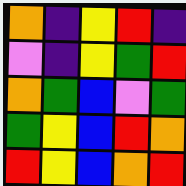[["orange", "indigo", "yellow", "red", "indigo"], ["violet", "indigo", "yellow", "green", "red"], ["orange", "green", "blue", "violet", "green"], ["green", "yellow", "blue", "red", "orange"], ["red", "yellow", "blue", "orange", "red"]]